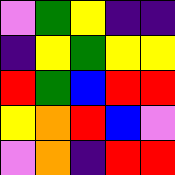[["violet", "green", "yellow", "indigo", "indigo"], ["indigo", "yellow", "green", "yellow", "yellow"], ["red", "green", "blue", "red", "red"], ["yellow", "orange", "red", "blue", "violet"], ["violet", "orange", "indigo", "red", "red"]]